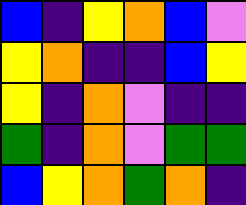[["blue", "indigo", "yellow", "orange", "blue", "violet"], ["yellow", "orange", "indigo", "indigo", "blue", "yellow"], ["yellow", "indigo", "orange", "violet", "indigo", "indigo"], ["green", "indigo", "orange", "violet", "green", "green"], ["blue", "yellow", "orange", "green", "orange", "indigo"]]